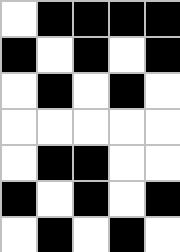[["white", "black", "black", "black", "black"], ["black", "white", "black", "white", "black"], ["white", "black", "white", "black", "white"], ["white", "white", "white", "white", "white"], ["white", "black", "black", "white", "white"], ["black", "white", "black", "white", "black"], ["white", "black", "white", "black", "white"]]